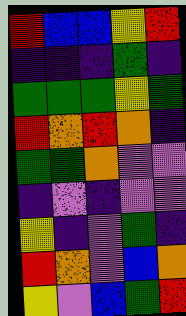[["red", "blue", "blue", "yellow", "red"], ["indigo", "indigo", "indigo", "green", "indigo"], ["green", "green", "green", "yellow", "green"], ["red", "orange", "red", "orange", "indigo"], ["green", "green", "orange", "violet", "violet"], ["indigo", "violet", "indigo", "violet", "violet"], ["yellow", "indigo", "violet", "green", "indigo"], ["red", "orange", "violet", "blue", "orange"], ["yellow", "violet", "blue", "green", "red"]]